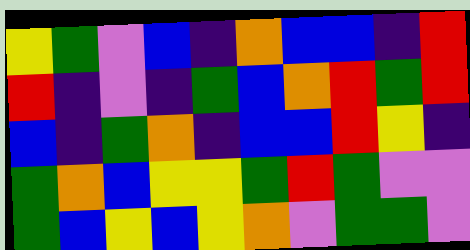[["yellow", "green", "violet", "blue", "indigo", "orange", "blue", "blue", "indigo", "red"], ["red", "indigo", "violet", "indigo", "green", "blue", "orange", "red", "green", "red"], ["blue", "indigo", "green", "orange", "indigo", "blue", "blue", "red", "yellow", "indigo"], ["green", "orange", "blue", "yellow", "yellow", "green", "red", "green", "violet", "violet"], ["green", "blue", "yellow", "blue", "yellow", "orange", "violet", "green", "green", "violet"]]